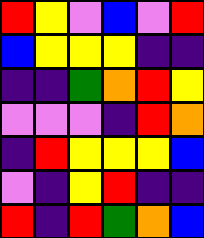[["red", "yellow", "violet", "blue", "violet", "red"], ["blue", "yellow", "yellow", "yellow", "indigo", "indigo"], ["indigo", "indigo", "green", "orange", "red", "yellow"], ["violet", "violet", "violet", "indigo", "red", "orange"], ["indigo", "red", "yellow", "yellow", "yellow", "blue"], ["violet", "indigo", "yellow", "red", "indigo", "indigo"], ["red", "indigo", "red", "green", "orange", "blue"]]